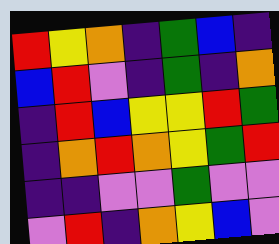[["red", "yellow", "orange", "indigo", "green", "blue", "indigo"], ["blue", "red", "violet", "indigo", "green", "indigo", "orange"], ["indigo", "red", "blue", "yellow", "yellow", "red", "green"], ["indigo", "orange", "red", "orange", "yellow", "green", "red"], ["indigo", "indigo", "violet", "violet", "green", "violet", "violet"], ["violet", "red", "indigo", "orange", "yellow", "blue", "violet"]]